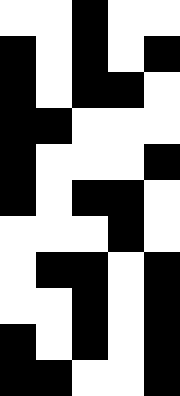[["white", "white", "black", "white", "white"], ["black", "white", "black", "white", "black"], ["black", "white", "black", "black", "white"], ["black", "black", "white", "white", "white"], ["black", "white", "white", "white", "black"], ["black", "white", "black", "black", "white"], ["white", "white", "white", "black", "white"], ["white", "black", "black", "white", "black"], ["white", "white", "black", "white", "black"], ["black", "white", "black", "white", "black"], ["black", "black", "white", "white", "black"]]